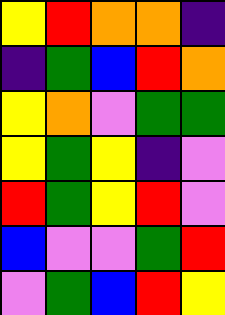[["yellow", "red", "orange", "orange", "indigo"], ["indigo", "green", "blue", "red", "orange"], ["yellow", "orange", "violet", "green", "green"], ["yellow", "green", "yellow", "indigo", "violet"], ["red", "green", "yellow", "red", "violet"], ["blue", "violet", "violet", "green", "red"], ["violet", "green", "blue", "red", "yellow"]]